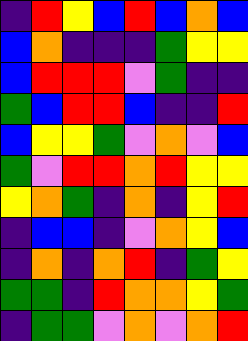[["indigo", "red", "yellow", "blue", "red", "blue", "orange", "blue"], ["blue", "orange", "indigo", "indigo", "indigo", "green", "yellow", "yellow"], ["blue", "red", "red", "red", "violet", "green", "indigo", "indigo"], ["green", "blue", "red", "red", "blue", "indigo", "indigo", "red"], ["blue", "yellow", "yellow", "green", "violet", "orange", "violet", "blue"], ["green", "violet", "red", "red", "orange", "red", "yellow", "yellow"], ["yellow", "orange", "green", "indigo", "orange", "indigo", "yellow", "red"], ["indigo", "blue", "blue", "indigo", "violet", "orange", "yellow", "blue"], ["indigo", "orange", "indigo", "orange", "red", "indigo", "green", "yellow"], ["green", "green", "indigo", "red", "orange", "orange", "yellow", "green"], ["indigo", "green", "green", "violet", "orange", "violet", "orange", "red"]]